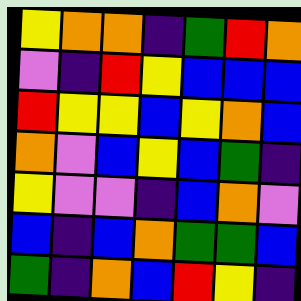[["yellow", "orange", "orange", "indigo", "green", "red", "orange"], ["violet", "indigo", "red", "yellow", "blue", "blue", "blue"], ["red", "yellow", "yellow", "blue", "yellow", "orange", "blue"], ["orange", "violet", "blue", "yellow", "blue", "green", "indigo"], ["yellow", "violet", "violet", "indigo", "blue", "orange", "violet"], ["blue", "indigo", "blue", "orange", "green", "green", "blue"], ["green", "indigo", "orange", "blue", "red", "yellow", "indigo"]]